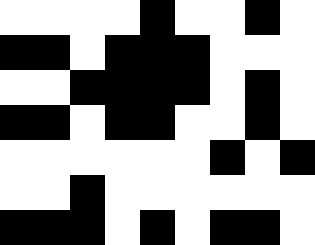[["white", "white", "white", "white", "black", "white", "white", "black", "white"], ["black", "black", "white", "black", "black", "black", "white", "white", "white"], ["white", "white", "black", "black", "black", "black", "white", "black", "white"], ["black", "black", "white", "black", "black", "white", "white", "black", "white"], ["white", "white", "white", "white", "white", "white", "black", "white", "black"], ["white", "white", "black", "white", "white", "white", "white", "white", "white"], ["black", "black", "black", "white", "black", "white", "black", "black", "white"]]